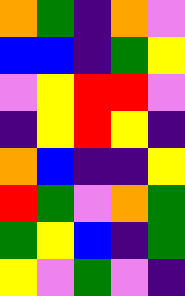[["orange", "green", "indigo", "orange", "violet"], ["blue", "blue", "indigo", "green", "yellow"], ["violet", "yellow", "red", "red", "violet"], ["indigo", "yellow", "red", "yellow", "indigo"], ["orange", "blue", "indigo", "indigo", "yellow"], ["red", "green", "violet", "orange", "green"], ["green", "yellow", "blue", "indigo", "green"], ["yellow", "violet", "green", "violet", "indigo"]]